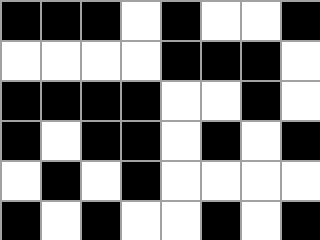[["black", "black", "black", "white", "black", "white", "white", "black"], ["white", "white", "white", "white", "black", "black", "black", "white"], ["black", "black", "black", "black", "white", "white", "black", "white"], ["black", "white", "black", "black", "white", "black", "white", "black"], ["white", "black", "white", "black", "white", "white", "white", "white"], ["black", "white", "black", "white", "white", "black", "white", "black"]]